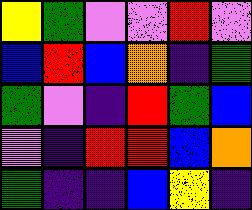[["yellow", "green", "violet", "violet", "red", "violet"], ["blue", "red", "blue", "orange", "indigo", "green"], ["green", "violet", "indigo", "red", "green", "blue"], ["violet", "indigo", "red", "red", "blue", "orange"], ["green", "indigo", "indigo", "blue", "yellow", "indigo"]]